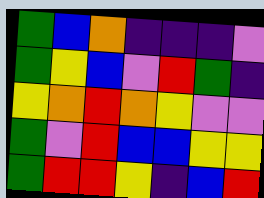[["green", "blue", "orange", "indigo", "indigo", "indigo", "violet"], ["green", "yellow", "blue", "violet", "red", "green", "indigo"], ["yellow", "orange", "red", "orange", "yellow", "violet", "violet"], ["green", "violet", "red", "blue", "blue", "yellow", "yellow"], ["green", "red", "red", "yellow", "indigo", "blue", "red"]]